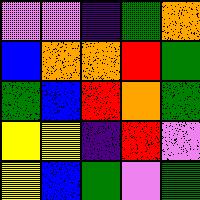[["violet", "violet", "indigo", "green", "orange"], ["blue", "orange", "orange", "red", "green"], ["green", "blue", "red", "orange", "green"], ["yellow", "yellow", "indigo", "red", "violet"], ["yellow", "blue", "green", "violet", "green"]]